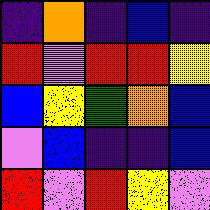[["indigo", "orange", "indigo", "blue", "indigo"], ["red", "violet", "red", "red", "yellow"], ["blue", "yellow", "green", "orange", "blue"], ["violet", "blue", "indigo", "indigo", "blue"], ["red", "violet", "red", "yellow", "violet"]]